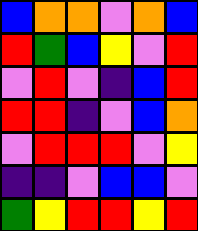[["blue", "orange", "orange", "violet", "orange", "blue"], ["red", "green", "blue", "yellow", "violet", "red"], ["violet", "red", "violet", "indigo", "blue", "red"], ["red", "red", "indigo", "violet", "blue", "orange"], ["violet", "red", "red", "red", "violet", "yellow"], ["indigo", "indigo", "violet", "blue", "blue", "violet"], ["green", "yellow", "red", "red", "yellow", "red"]]